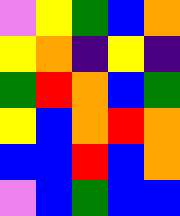[["violet", "yellow", "green", "blue", "orange"], ["yellow", "orange", "indigo", "yellow", "indigo"], ["green", "red", "orange", "blue", "green"], ["yellow", "blue", "orange", "red", "orange"], ["blue", "blue", "red", "blue", "orange"], ["violet", "blue", "green", "blue", "blue"]]